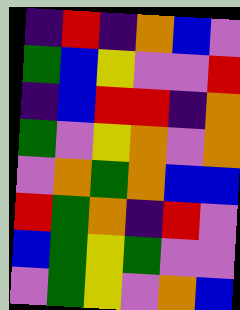[["indigo", "red", "indigo", "orange", "blue", "violet"], ["green", "blue", "yellow", "violet", "violet", "red"], ["indigo", "blue", "red", "red", "indigo", "orange"], ["green", "violet", "yellow", "orange", "violet", "orange"], ["violet", "orange", "green", "orange", "blue", "blue"], ["red", "green", "orange", "indigo", "red", "violet"], ["blue", "green", "yellow", "green", "violet", "violet"], ["violet", "green", "yellow", "violet", "orange", "blue"]]